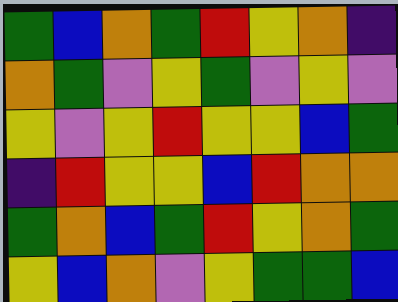[["green", "blue", "orange", "green", "red", "yellow", "orange", "indigo"], ["orange", "green", "violet", "yellow", "green", "violet", "yellow", "violet"], ["yellow", "violet", "yellow", "red", "yellow", "yellow", "blue", "green"], ["indigo", "red", "yellow", "yellow", "blue", "red", "orange", "orange"], ["green", "orange", "blue", "green", "red", "yellow", "orange", "green"], ["yellow", "blue", "orange", "violet", "yellow", "green", "green", "blue"]]